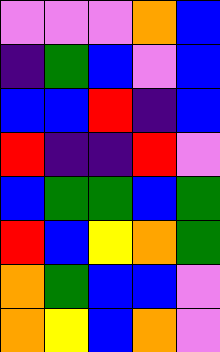[["violet", "violet", "violet", "orange", "blue"], ["indigo", "green", "blue", "violet", "blue"], ["blue", "blue", "red", "indigo", "blue"], ["red", "indigo", "indigo", "red", "violet"], ["blue", "green", "green", "blue", "green"], ["red", "blue", "yellow", "orange", "green"], ["orange", "green", "blue", "blue", "violet"], ["orange", "yellow", "blue", "orange", "violet"]]